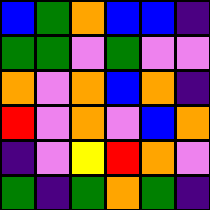[["blue", "green", "orange", "blue", "blue", "indigo"], ["green", "green", "violet", "green", "violet", "violet"], ["orange", "violet", "orange", "blue", "orange", "indigo"], ["red", "violet", "orange", "violet", "blue", "orange"], ["indigo", "violet", "yellow", "red", "orange", "violet"], ["green", "indigo", "green", "orange", "green", "indigo"]]